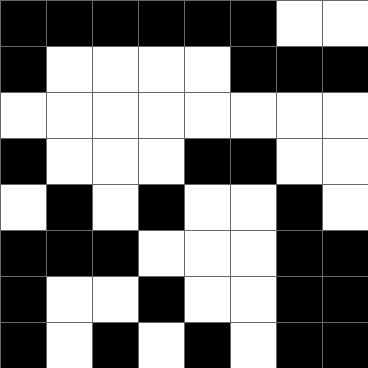[["black", "black", "black", "black", "black", "black", "white", "white"], ["black", "white", "white", "white", "white", "black", "black", "black"], ["white", "white", "white", "white", "white", "white", "white", "white"], ["black", "white", "white", "white", "black", "black", "white", "white"], ["white", "black", "white", "black", "white", "white", "black", "white"], ["black", "black", "black", "white", "white", "white", "black", "black"], ["black", "white", "white", "black", "white", "white", "black", "black"], ["black", "white", "black", "white", "black", "white", "black", "black"]]